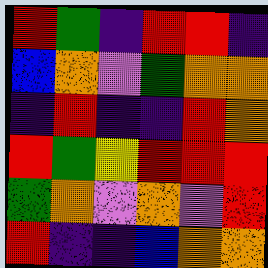[["red", "green", "indigo", "red", "red", "indigo"], ["blue", "orange", "violet", "green", "orange", "orange"], ["indigo", "red", "indigo", "indigo", "red", "orange"], ["red", "green", "yellow", "red", "red", "red"], ["green", "orange", "violet", "orange", "violet", "red"], ["red", "indigo", "indigo", "blue", "orange", "orange"]]